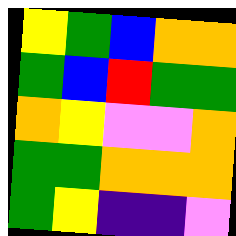[["yellow", "green", "blue", "orange", "orange"], ["green", "blue", "red", "green", "green"], ["orange", "yellow", "violet", "violet", "orange"], ["green", "green", "orange", "orange", "orange"], ["green", "yellow", "indigo", "indigo", "violet"]]